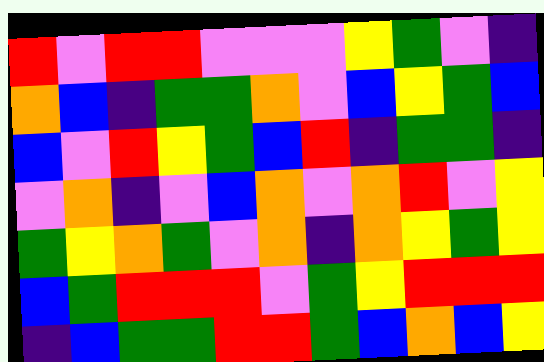[["red", "violet", "red", "red", "violet", "violet", "violet", "yellow", "green", "violet", "indigo"], ["orange", "blue", "indigo", "green", "green", "orange", "violet", "blue", "yellow", "green", "blue"], ["blue", "violet", "red", "yellow", "green", "blue", "red", "indigo", "green", "green", "indigo"], ["violet", "orange", "indigo", "violet", "blue", "orange", "violet", "orange", "red", "violet", "yellow"], ["green", "yellow", "orange", "green", "violet", "orange", "indigo", "orange", "yellow", "green", "yellow"], ["blue", "green", "red", "red", "red", "violet", "green", "yellow", "red", "red", "red"], ["indigo", "blue", "green", "green", "red", "red", "green", "blue", "orange", "blue", "yellow"]]